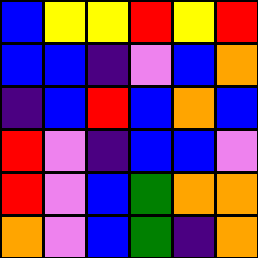[["blue", "yellow", "yellow", "red", "yellow", "red"], ["blue", "blue", "indigo", "violet", "blue", "orange"], ["indigo", "blue", "red", "blue", "orange", "blue"], ["red", "violet", "indigo", "blue", "blue", "violet"], ["red", "violet", "blue", "green", "orange", "orange"], ["orange", "violet", "blue", "green", "indigo", "orange"]]